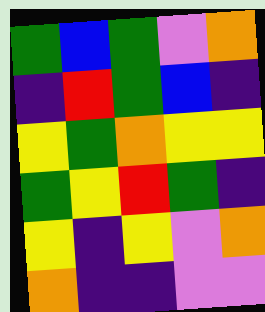[["green", "blue", "green", "violet", "orange"], ["indigo", "red", "green", "blue", "indigo"], ["yellow", "green", "orange", "yellow", "yellow"], ["green", "yellow", "red", "green", "indigo"], ["yellow", "indigo", "yellow", "violet", "orange"], ["orange", "indigo", "indigo", "violet", "violet"]]